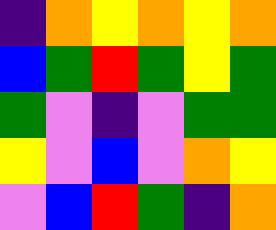[["indigo", "orange", "yellow", "orange", "yellow", "orange"], ["blue", "green", "red", "green", "yellow", "green"], ["green", "violet", "indigo", "violet", "green", "green"], ["yellow", "violet", "blue", "violet", "orange", "yellow"], ["violet", "blue", "red", "green", "indigo", "orange"]]